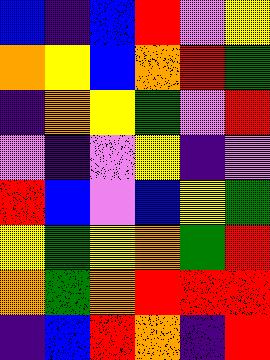[["blue", "indigo", "blue", "red", "violet", "yellow"], ["orange", "yellow", "blue", "orange", "red", "green"], ["indigo", "orange", "yellow", "green", "violet", "red"], ["violet", "indigo", "violet", "yellow", "indigo", "violet"], ["red", "blue", "violet", "blue", "yellow", "green"], ["yellow", "green", "yellow", "orange", "green", "red"], ["orange", "green", "orange", "red", "red", "red"], ["indigo", "blue", "red", "orange", "indigo", "red"]]